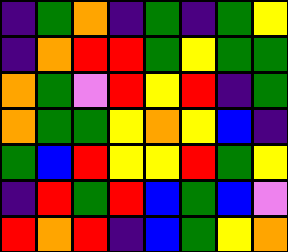[["indigo", "green", "orange", "indigo", "green", "indigo", "green", "yellow"], ["indigo", "orange", "red", "red", "green", "yellow", "green", "green"], ["orange", "green", "violet", "red", "yellow", "red", "indigo", "green"], ["orange", "green", "green", "yellow", "orange", "yellow", "blue", "indigo"], ["green", "blue", "red", "yellow", "yellow", "red", "green", "yellow"], ["indigo", "red", "green", "red", "blue", "green", "blue", "violet"], ["red", "orange", "red", "indigo", "blue", "green", "yellow", "orange"]]